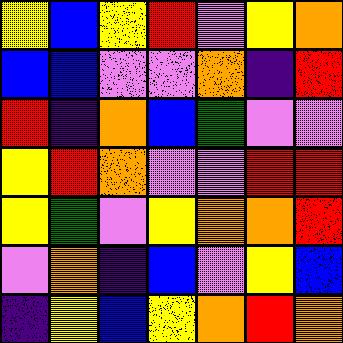[["yellow", "blue", "yellow", "red", "violet", "yellow", "orange"], ["blue", "blue", "violet", "violet", "orange", "indigo", "red"], ["red", "indigo", "orange", "blue", "green", "violet", "violet"], ["yellow", "red", "orange", "violet", "violet", "red", "red"], ["yellow", "green", "violet", "yellow", "orange", "orange", "red"], ["violet", "orange", "indigo", "blue", "violet", "yellow", "blue"], ["indigo", "yellow", "blue", "yellow", "orange", "red", "orange"]]